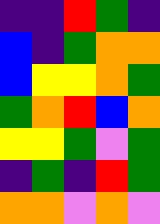[["indigo", "indigo", "red", "green", "indigo"], ["blue", "indigo", "green", "orange", "orange"], ["blue", "yellow", "yellow", "orange", "green"], ["green", "orange", "red", "blue", "orange"], ["yellow", "yellow", "green", "violet", "green"], ["indigo", "green", "indigo", "red", "green"], ["orange", "orange", "violet", "orange", "violet"]]